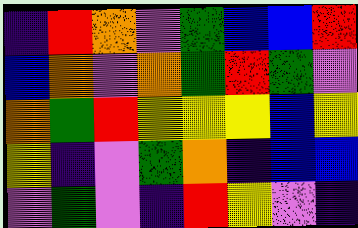[["indigo", "red", "orange", "violet", "green", "blue", "blue", "red"], ["blue", "orange", "violet", "orange", "green", "red", "green", "violet"], ["orange", "green", "red", "yellow", "yellow", "yellow", "blue", "yellow"], ["yellow", "indigo", "violet", "green", "orange", "indigo", "blue", "blue"], ["violet", "green", "violet", "indigo", "red", "yellow", "violet", "indigo"]]